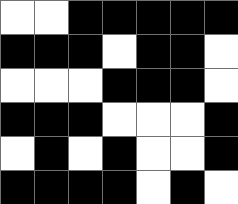[["white", "white", "black", "black", "black", "black", "black"], ["black", "black", "black", "white", "black", "black", "white"], ["white", "white", "white", "black", "black", "black", "white"], ["black", "black", "black", "white", "white", "white", "black"], ["white", "black", "white", "black", "white", "white", "black"], ["black", "black", "black", "black", "white", "black", "white"]]